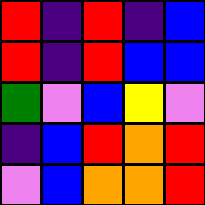[["red", "indigo", "red", "indigo", "blue"], ["red", "indigo", "red", "blue", "blue"], ["green", "violet", "blue", "yellow", "violet"], ["indigo", "blue", "red", "orange", "red"], ["violet", "blue", "orange", "orange", "red"]]